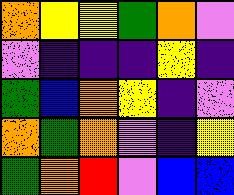[["orange", "yellow", "yellow", "green", "orange", "violet"], ["violet", "indigo", "indigo", "indigo", "yellow", "indigo"], ["green", "blue", "orange", "yellow", "indigo", "violet"], ["orange", "green", "orange", "violet", "indigo", "yellow"], ["green", "orange", "red", "violet", "blue", "blue"]]